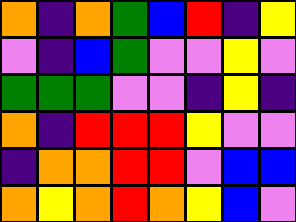[["orange", "indigo", "orange", "green", "blue", "red", "indigo", "yellow"], ["violet", "indigo", "blue", "green", "violet", "violet", "yellow", "violet"], ["green", "green", "green", "violet", "violet", "indigo", "yellow", "indigo"], ["orange", "indigo", "red", "red", "red", "yellow", "violet", "violet"], ["indigo", "orange", "orange", "red", "red", "violet", "blue", "blue"], ["orange", "yellow", "orange", "red", "orange", "yellow", "blue", "violet"]]